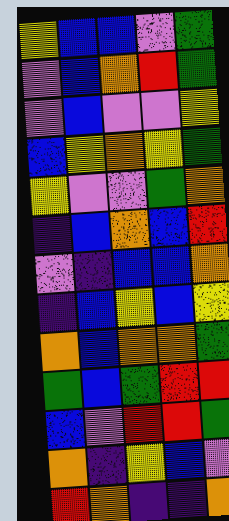[["yellow", "blue", "blue", "violet", "green"], ["violet", "blue", "orange", "red", "green"], ["violet", "blue", "violet", "violet", "yellow"], ["blue", "yellow", "orange", "yellow", "green"], ["yellow", "violet", "violet", "green", "orange"], ["indigo", "blue", "orange", "blue", "red"], ["violet", "indigo", "blue", "blue", "orange"], ["indigo", "blue", "yellow", "blue", "yellow"], ["orange", "blue", "orange", "orange", "green"], ["green", "blue", "green", "red", "red"], ["blue", "violet", "red", "red", "green"], ["orange", "indigo", "yellow", "blue", "violet"], ["red", "orange", "indigo", "indigo", "orange"]]